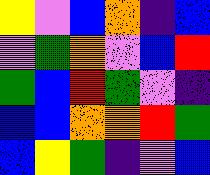[["yellow", "violet", "blue", "orange", "indigo", "blue"], ["violet", "green", "orange", "violet", "blue", "red"], ["green", "blue", "red", "green", "violet", "indigo"], ["blue", "blue", "orange", "orange", "red", "green"], ["blue", "yellow", "green", "indigo", "violet", "blue"]]